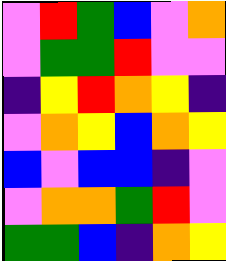[["violet", "red", "green", "blue", "violet", "orange"], ["violet", "green", "green", "red", "violet", "violet"], ["indigo", "yellow", "red", "orange", "yellow", "indigo"], ["violet", "orange", "yellow", "blue", "orange", "yellow"], ["blue", "violet", "blue", "blue", "indigo", "violet"], ["violet", "orange", "orange", "green", "red", "violet"], ["green", "green", "blue", "indigo", "orange", "yellow"]]